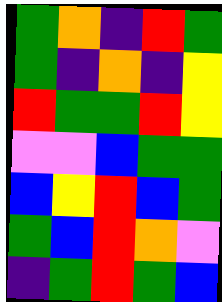[["green", "orange", "indigo", "red", "green"], ["green", "indigo", "orange", "indigo", "yellow"], ["red", "green", "green", "red", "yellow"], ["violet", "violet", "blue", "green", "green"], ["blue", "yellow", "red", "blue", "green"], ["green", "blue", "red", "orange", "violet"], ["indigo", "green", "red", "green", "blue"]]